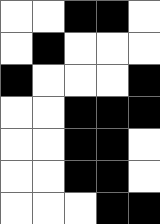[["white", "white", "black", "black", "white"], ["white", "black", "white", "white", "white"], ["black", "white", "white", "white", "black"], ["white", "white", "black", "black", "black"], ["white", "white", "black", "black", "white"], ["white", "white", "black", "black", "white"], ["white", "white", "white", "black", "black"]]